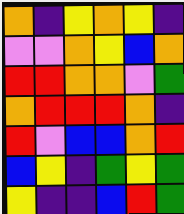[["orange", "indigo", "yellow", "orange", "yellow", "indigo"], ["violet", "violet", "orange", "yellow", "blue", "orange"], ["red", "red", "orange", "orange", "violet", "green"], ["orange", "red", "red", "red", "orange", "indigo"], ["red", "violet", "blue", "blue", "orange", "red"], ["blue", "yellow", "indigo", "green", "yellow", "green"], ["yellow", "indigo", "indigo", "blue", "red", "green"]]